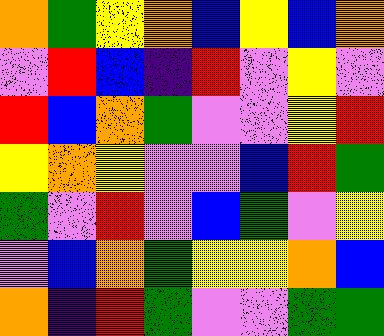[["orange", "green", "yellow", "orange", "blue", "yellow", "blue", "orange"], ["violet", "red", "blue", "indigo", "red", "violet", "yellow", "violet"], ["red", "blue", "orange", "green", "violet", "violet", "yellow", "red"], ["yellow", "orange", "yellow", "violet", "violet", "blue", "red", "green"], ["green", "violet", "red", "violet", "blue", "green", "violet", "yellow"], ["violet", "blue", "orange", "green", "yellow", "yellow", "orange", "blue"], ["orange", "indigo", "red", "green", "violet", "violet", "green", "green"]]